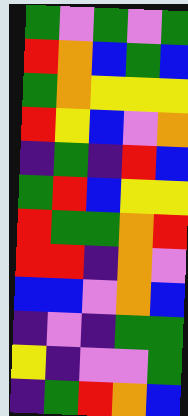[["green", "violet", "green", "violet", "green"], ["red", "orange", "blue", "green", "blue"], ["green", "orange", "yellow", "yellow", "yellow"], ["red", "yellow", "blue", "violet", "orange"], ["indigo", "green", "indigo", "red", "blue"], ["green", "red", "blue", "yellow", "yellow"], ["red", "green", "green", "orange", "red"], ["red", "red", "indigo", "orange", "violet"], ["blue", "blue", "violet", "orange", "blue"], ["indigo", "violet", "indigo", "green", "green"], ["yellow", "indigo", "violet", "violet", "green"], ["indigo", "green", "red", "orange", "blue"]]